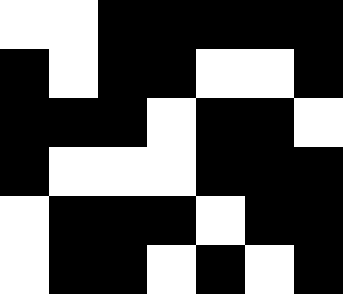[["white", "white", "black", "black", "black", "black", "black"], ["black", "white", "black", "black", "white", "white", "black"], ["black", "black", "black", "white", "black", "black", "white"], ["black", "white", "white", "white", "black", "black", "black"], ["white", "black", "black", "black", "white", "black", "black"], ["white", "black", "black", "white", "black", "white", "black"]]